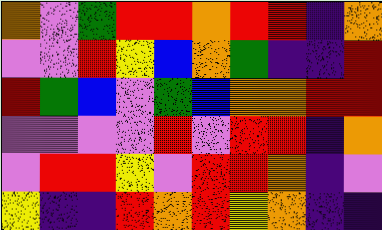[["orange", "violet", "green", "red", "red", "orange", "red", "red", "indigo", "orange"], ["violet", "violet", "red", "yellow", "blue", "orange", "green", "indigo", "indigo", "red"], ["red", "green", "blue", "violet", "green", "blue", "orange", "orange", "red", "red"], ["violet", "violet", "violet", "violet", "red", "violet", "red", "red", "indigo", "orange"], ["violet", "red", "red", "yellow", "violet", "red", "red", "orange", "indigo", "violet"], ["yellow", "indigo", "indigo", "red", "orange", "red", "yellow", "orange", "indigo", "indigo"]]